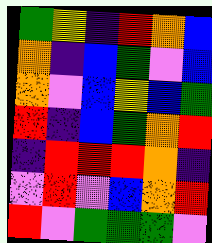[["green", "yellow", "indigo", "red", "orange", "blue"], ["orange", "indigo", "blue", "green", "violet", "blue"], ["orange", "violet", "blue", "yellow", "blue", "green"], ["red", "indigo", "blue", "green", "orange", "red"], ["indigo", "red", "red", "red", "orange", "indigo"], ["violet", "red", "violet", "blue", "orange", "red"], ["red", "violet", "green", "green", "green", "violet"]]